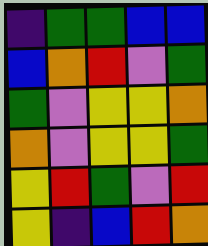[["indigo", "green", "green", "blue", "blue"], ["blue", "orange", "red", "violet", "green"], ["green", "violet", "yellow", "yellow", "orange"], ["orange", "violet", "yellow", "yellow", "green"], ["yellow", "red", "green", "violet", "red"], ["yellow", "indigo", "blue", "red", "orange"]]